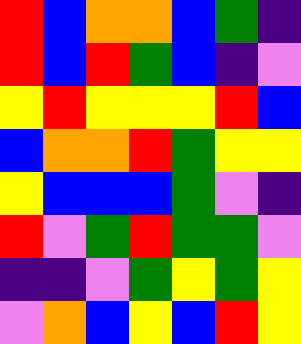[["red", "blue", "orange", "orange", "blue", "green", "indigo"], ["red", "blue", "red", "green", "blue", "indigo", "violet"], ["yellow", "red", "yellow", "yellow", "yellow", "red", "blue"], ["blue", "orange", "orange", "red", "green", "yellow", "yellow"], ["yellow", "blue", "blue", "blue", "green", "violet", "indigo"], ["red", "violet", "green", "red", "green", "green", "violet"], ["indigo", "indigo", "violet", "green", "yellow", "green", "yellow"], ["violet", "orange", "blue", "yellow", "blue", "red", "yellow"]]